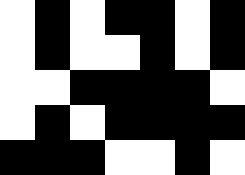[["white", "black", "white", "black", "black", "white", "black"], ["white", "black", "white", "white", "black", "white", "black"], ["white", "white", "black", "black", "black", "black", "white"], ["white", "black", "white", "black", "black", "black", "black"], ["black", "black", "black", "white", "white", "black", "white"]]